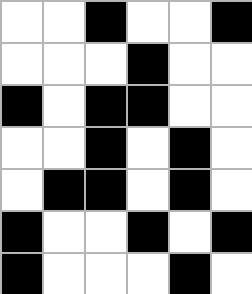[["white", "white", "black", "white", "white", "black"], ["white", "white", "white", "black", "white", "white"], ["black", "white", "black", "black", "white", "white"], ["white", "white", "black", "white", "black", "white"], ["white", "black", "black", "white", "black", "white"], ["black", "white", "white", "black", "white", "black"], ["black", "white", "white", "white", "black", "white"]]